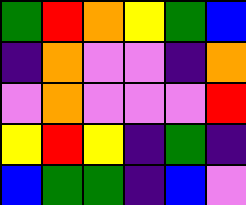[["green", "red", "orange", "yellow", "green", "blue"], ["indigo", "orange", "violet", "violet", "indigo", "orange"], ["violet", "orange", "violet", "violet", "violet", "red"], ["yellow", "red", "yellow", "indigo", "green", "indigo"], ["blue", "green", "green", "indigo", "blue", "violet"]]